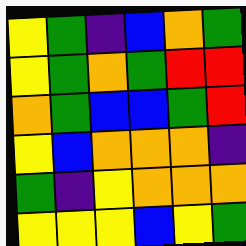[["yellow", "green", "indigo", "blue", "orange", "green"], ["yellow", "green", "orange", "green", "red", "red"], ["orange", "green", "blue", "blue", "green", "red"], ["yellow", "blue", "orange", "orange", "orange", "indigo"], ["green", "indigo", "yellow", "orange", "orange", "orange"], ["yellow", "yellow", "yellow", "blue", "yellow", "green"]]